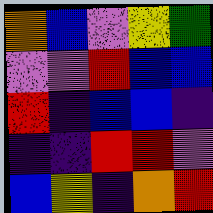[["orange", "blue", "violet", "yellow", "green"], ["violet", "violet", "red", "blue", "blue"], ["red", "indigo", "blue", "blue", "indigo"], ["indigo", "indigo", "red", "red", "violet"], ["blue", "yellow", "indigo", "orange", "red"]]